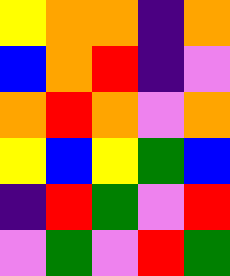[["yellow", "orange", "orange", "indigo", "orange"], ["blue", "orange", "red", "indigo", "violet"], ["orange", "red", "orange", "violet", "orange"], ["yellow", "blue", "yellow", "green", "blue"], ["indigo", "red", "green", "violet", "red"], ["violet", "green", "violet", "red", "green"]]